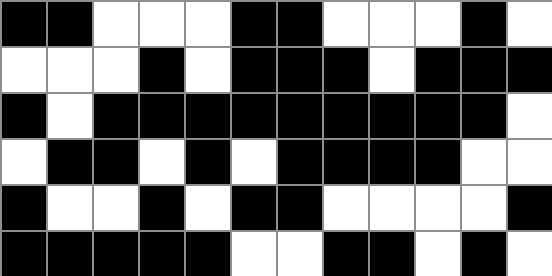[["black", "black", "white", "white", "white", "black", "black", "white", "white", "white", "black", "white"], ["white", "white", "white", "black", "white", "black", "black", "black", "white", "black", "black", "black"], ["black", "white", "black", "black", "black", "black", "black", "black", "black", "black", "black", "white"], ["white", "black", "black", "white", "black", "white", "black", "black", "black", "black", "white", "white"], ["black", "white", "white", "black", "white", "black", "black", "white", "white", "white", "white", "black"], ["black", "black", "black", "black", "black", "white", "white", "black", "black", "white", "black", "white"]]